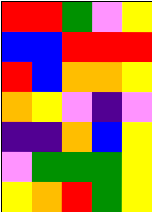[["red", "red", "green", "violet", "yellow"], ["blue", "blue", "red", "red", "red"], ["red", "blue", "orange", "orange", "yellow"], ["orange", "yellow", "violet", "indigo", "violet"], ["indigo", "indigo", "orange", "blue", "yellow"], ["violet", "green", "green", "green", "yellow"], ["yellow", "orange", "red", "green", "yellow"]]